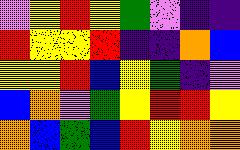[["violet", "yellow", "red", "yellow", "green", "violet", "indigo", "indigo"], ["red", "yellow", "yellow", "red", "indigo", "indigo", "orange", "blue"], ["yellow", "yellow", "red", "blue", "yellow", "green", "indigo", "violet"], ["blue", "orange", "violet", "green", "yellow", "red", "red", "yellow"], ["orange", "blue", "green", "blue", "red", "yellow", "orange", "orange"]]